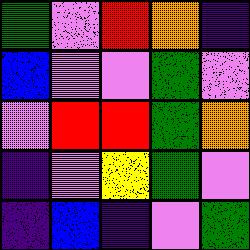[["green", "violet", "red", "orange", "indigo"], ["blue", "violet", "violet", "green", "violet"], ["violet", "red", "red", "green", "orange"], ["indigo", "violet", "yellow", "green", "violet"], ["indigo", "blue", "indigo", "violet", "green"]]